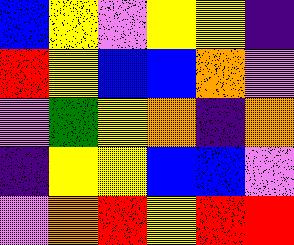[["blue", "yellow", "violet", "yellow", "yellow", "indigo"], ["red", "yellow", "blue", "blue", "orange", "violet"], ["violet", "green", "yellow", "orange", "indigo", "orange"], ["indigo", "yellow", "yellow", "blue", "blue", "violet"], ["violet", "orange", "red", "yellow", "red", "red"]]